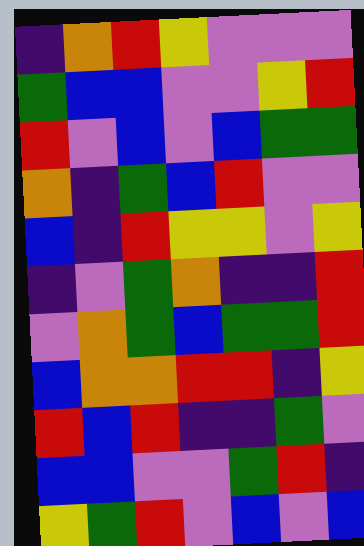[["indigo", "orange", "red", "yellow", "violet", "violet", "violet"], ["green", "blue", "blue", "violet", "violet", "yellow", "red"], ["red", "violet", "blue", "violet", "blue", "green", "green"], ["orange", "indigo", "green", "blue", "red", "violet", "violet"], ["blue", "indigo", "red", "yellow", "yellow", "violet", "yellow"], ["indigo", "violet", "green", "orange", "indigo", "indigo", "red"], ["violet", "orange", "green", "blue", "green", "green", "red"], ["blue", "orange", "orange", "red", "red", "indigo", "yellow"], ["red", "blue", "red", "indigo", "indigo", "green", "violet"], ["blue", "blue", "violet", "violet", "green", "red", "indigo"], ["yellow", "green", "red", "violet", "blue", "violet", "blue"]]